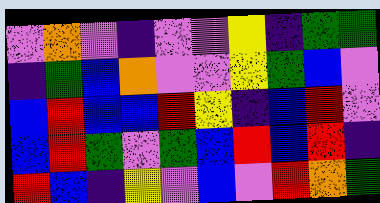[["violet", "orange", "violet", "indigo", "violet", "violet", "yellow", "indigo", "green", "green"], ["indigo", "green", "blue", "orange", "violet", "violet", "yellow", "green", "blue", "violet"], ["blue", "red", "blue", "blue", "red", "yellow", "indigo", "blue", "red", "violet"], ["blue", "red", "green", "violet", "green", "blue", "red", "blue", "red", "indigo"], ["red", "blue", "indigo", "yellow", "violet", "blue", "violet", "red", "orange", "green"]]